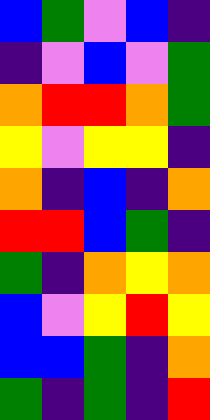[["blue", "green", "violet", "blue", "indigo"], ["indigo", "violet", "blue", "violet", "green"], ["orange", "red", "red", "orange", "green"], ["yellow", "violet", "yellow", "yellow", "indigo"], ["orange", "indigo", "blue", "indigo", "orange"], ["red", "red", "blue", "green", "indigo"], ["green", "indigo", "orange", "yellow", "orange"], ["blue", "violet", "yellow", "red", "yellow"], ["blue", "blue", "green", "indigo", "orange"], ["green", "indigo", "green", "indigo", "red"]]